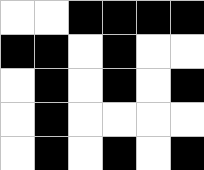[["white", "white", "black", "black", "black", "black"], ["black", "black", "white", "black", "white", "white"], ["white", "black", "white", "black", "white", "black"], ["white", "black", "white", "white", "white", "white"], ["white", "black", "white", "black", "white", "black"]]